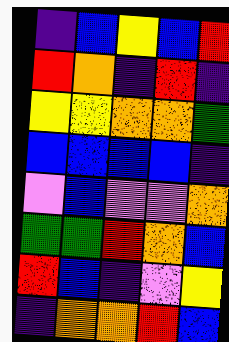[["indigo", "blue", "yellow", "blue", "red"], ["red", "orange", "indigo", "red", "indigo"], ["yellow", "yellow", "orange", "orange", "green"], ["blue", "blue", "blue", "blue", "indigo"], ["violet", "blue", "violet", "violet", "orange"], ["green", "green", "red", "orange", "blue"], ["red", "blue", "indigo", "violet", "yellow"], ["indigo", "orange", "orange", "red", "blue"]]